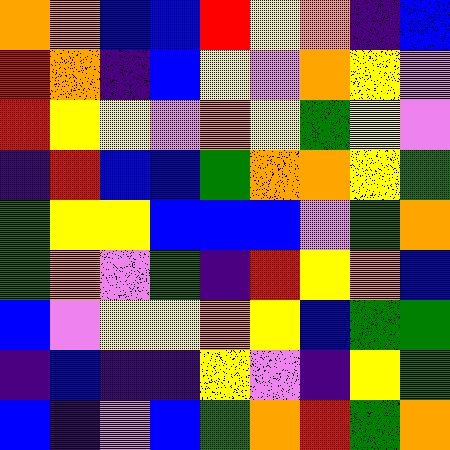[["orange", "orange", "blue", "blue", "red", "yellow", "orange", "indigo", "blue"], ["red", "orange", "indigo", "blue", "yellow", "violet", "orange", "yellow", "violet"], ["red", "yellow", "yellow", "violet", "orange", "yellow", "green", "yellow", "violet"], ["indigo", "red", "blue", "blue", "green", "orange", "orange", "yellow", "green"], ["green", "yellow", "yellow", "blue", "blue", "blue", "violet", "green", "orange"], ["green", "orange", "violet", "green", "indigo", "red", "yellow", "orange", "blue"], ["blue", "violet", "yellow", "yellow", "orange", "yellow", "blue", "green", "green"], ["indigo", "blue", "indigo", "indigo", "yellow", "violet", "indigo", "yellow", "green"], ["blue", "indigo", "violet", "blue", "green", "orange", "red", "green", "orange"]]